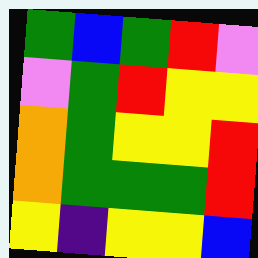[["green", "blue", "green", "red", "violet"], ["violet", "green", "red", "yellow", "yellow"], ["orange", "green", "yellow", "yellow", "red"], ["orange", "green", "green", "green", "red"], ["yellow", "indigo", "yellow", "yellow", "blue"]]